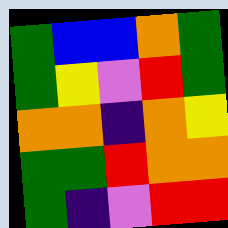[["green", "blue", "blue", "orange", "green"], ["green", "yellow", "violet", "red", "green"], ["orange", "orange", "indigo", "orange", "yellow"], ["green", "green", "red", "orange", "orange"], ["green", "indigo", "violet", "red", "red"]]